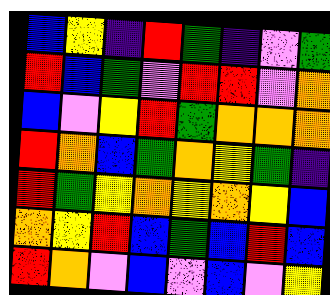[["blue", "yellow", "indigo", "red", "green", "indigo", "violet", "green"], ["red", "blue", "green", "violet", "red", "red", "violet", "orange"], ["blue", "violet", "yellow", "red", "green", "orange", "orange", "orange"], ["red", "orange", "blue", "green", "orange", "yellow", "green", "indigo"], ["red", "green", "yellow", "orange", "yellow", "orange", "yellow", "blue"], ["orange", "yellow", "red", "blue", "green", "blue", "red", "blue"], ["red", "orange", "violet", "blue", "violet", "blue", "violet", "yellow"]]